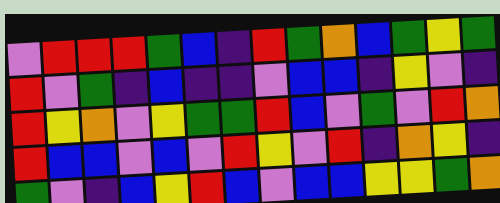[["violet", "red", "red", "red", "green", "blue", "indigo", "red", "green", "orange", "blue", "green", "yellow", "green"], ["red", "violet", "green", "indigo", "blue", "indigo", "indigo", "violet", "blue", "blue", "indigo", "yellow", "violet", "indigo"], ["red", "yellow", "orange", "violet", "yellow", "green", "green", "red", "blue", "violet", "green", "violet", "red", "orange"], ["red", "blue", "blue", "violet", "blue", "violet", "red", "yellow", "violet", "red", "indigo", "orange", "yellow", "indigo"], ["green", "violet", "indigo", "blue", "yellow", "red", "blue", "violet", "blue", "blue", "yellow", "yellow", "green", "orange"]]